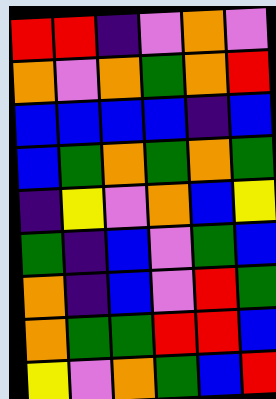[["red", "red", "indigo", "violet", "orange", "violet"], ["orange", "violet", "orange", "green", "orange", "red"], ["blue", "blue", "blue", "blue", "indigo", "blue"], ["blue", "green", "orange", "green", "orange", "green"], ["indigo", "yellow", "violet", "orange", "blue", "yellow"], ["green", "indigo", "blue", "violet", "green", "blue"], ["orange", "indigo", "blue", "violet", "red", "green"], ["orange", "green", "green", "red", "red", "blue"], ["yellow", "violet", "orange", "green", "blue", "red"]]